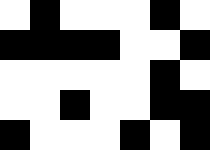[["white", "black", "white", "white", "white", "black", "white"], ["black", "black", "black", "black", "white", "white", "black"], ["white", "white", "white", "white", "white", "black", "white"], ["white", "white", "black", "white", "white", "black", "black"], ["black", "white", "white", "white", "black", "white", "black"]]